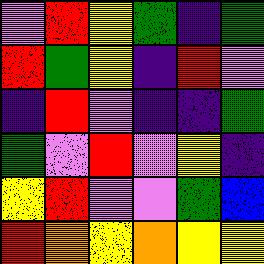[["violet", "red", "yellow", "green", "indigo", "green"], ["red", "green", "yellow", "indigo", "red", "violet"], ["indigo", "red", "violet", "indigo", "indigo", "green"], ["green", "violet", "red", "violet", "yellow", "indigo"], ["yellow", "red", "violet", "violet", "green", "blue"], ["red", "orange", "yellow", "orange", "yellow", "yellow"]]